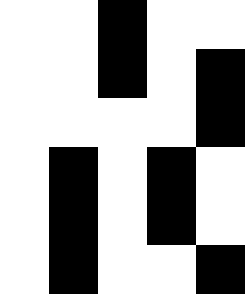[["white", "white", "black", "white", "white"], ["white", "white", "black", "white", "black"], ["white", "white", "white", "white", "black"], ["white", "black", "white", "black", "white"], ["white", "black", "white", "black", "white"], ["white", "black", "white", "white", "black"]]